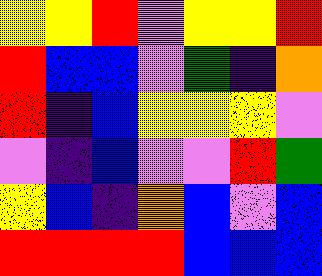[["yellow", "yellow", "red", "violet", "yellow", "yellow", "red"], ["red", "blue", "blue", "violet", "green", "indigo", "orange"], ["red", "indigo", "blue", "yellow", "yellow", "yellow", "violet"], ["violet", "indigo", "blue", "violet", "violet", "red", "green"], ["yellow", "blue", "indigo", "orange", "blue", "violet", "blue"], ["red", "red", "red", "red", "blue", "blue", "blue"]]